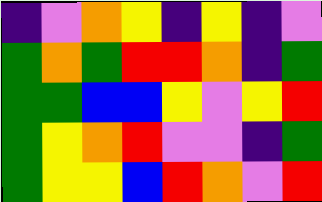[["indigo", "violet", "orange", "yellow", "indigo", "yellow", "indigo", "violet"], ["green", "orange", "green", "red", "red", "orange", "indigo", "green"], ["green", "green", "blue", "blue", "yellow", "violet", "yellow", "red"], ["green", "yellow", "orange", "red", "violet", "violet", "indigo", "green"], ["green", "yellow", "yellow", "blue", "red", "orange", "violet", "red"]]